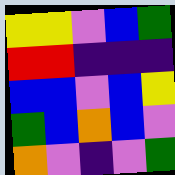[["yellow", "yellow", "violet", "blue", "green"], ["red", "red", "indigo", "indigo", "indigo"], ["blue", "blue", "violet", "blue", "yellow"], ["green", "blue", "orange", "blue", "violet"], ["orange", "violet", "indigo", "violet", "green"]]